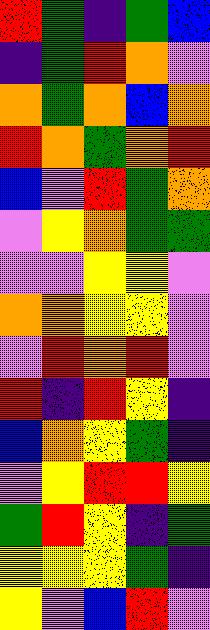[["red", "green", "indigo", "green", "blue"], ["indigo", "green", "red", "orange", "violet"], ["orange", "green", "orange", "blue", "orange"], ["red", "orange", "green", "orange", "red"], ["blue", "violet", "red", "green", "orange"], ["violet", "yellow", "orange", "green", "green"], ["violet", "violet", "yellow", "yellow", "violet"], ["orange", "orange", "yellow", "yellow", "violet"], ["violet", "red", "orange", "red", "violet"], ["red", "indigo", "red", "yellow", "indigo"], ["blue", "orange", "yellow", "green", "indigo"], ["violet", "yellow", "red", "red", "yellow"], ["green", "red", "yellow", "indigo", "green"], ["yellow", "yellow", "yellow", "green", "indigo"], ["yellow", "violet", "blue", "red", "violet"]]